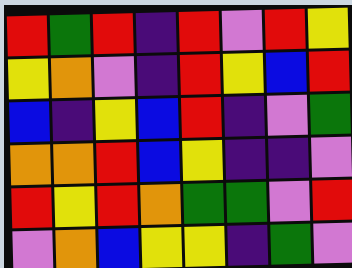[["red", "green", "red", "indigo", "red", "violet", "red", "yellow"], ["yellow", "orange", "violet", "indigo", "red", "yellow", "blue", "red"], ["blue", "indigo", "yellow", "blue", "red", "indigo", "violet", "green"], ["orange", "orange", "red", "blue", "yellow", "indigo", "indigo", "violet"], ["red", "yellow", "red", "orange", "green", "green", "violet", "red"], ["violet", "orange", "blue", "yellow", "yellow", "indigo", "green", "violet"]]